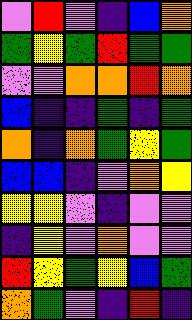[["violet", "red", "violet", "indigo", "blue", "orange"], ["green", "yellow", "green", "red", "green", "green"], ["violet", "violet", "orange", "orange", "red", "orange"], ["blue", "indigo", "indigo", "green", "indigo", "green"], ["orange", "indigo", "orange", "green", "yellow", "green"], ["blue", "blue", "indigo", "violet", "orange", "yellow"], ["yellow", "yellow", "violet", "indigo", "violet", "violet"], ["indigo", "yellow", "violet", "orange", "violet", "violet"], ["red", "yellow", "green", "yellow", "blue", "green"], ["orange", "green", "violet", "indigo", "red", "indigo"]]